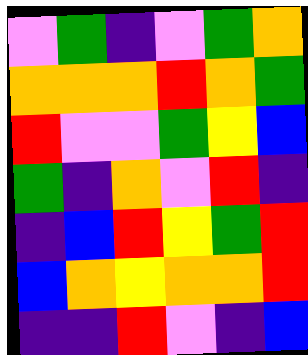[["violet", "green", "indigo", "violet", "green", "orange"], ["orange", "orange", "orange", "red", "orange", "green"], ["red", "violet", "violet", "green", "yellow", "blue"], ["green", "indigo", "orange", "violet", "red", "indigo"], ["indigo", "blue", "red", "yellow", "green", "red"], ["blue", "orange", "yellow", "orange", "orange", "red"], ["indigo", "indigo", "red", "violet", "indigo", "blue"]]